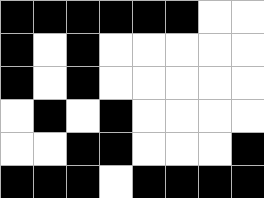[["black", "black", "black", "black", "black", "black", "white", "white"], ["black", "white", "black", "white", "white", "white", "white", "white"], ["black", "white", "black", "white", "white", "white", "white", "white"], ["white", "black", "white", "black", "white", "white", "white", "white"], ["white", "white", "black", "black", "white", "white", "white", "black"], ["black", "black", "black", "white", "black", "black", "black", "black"]]